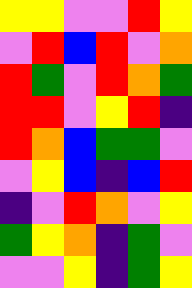[["yellow", "yellow", "violet", "violet", "red", "yellow"], ["violet", "red", "blue", "red", "violet", "orange"], ["red", "green", "violet", "red", "orange", "green"], ["red", "red", "violet", "yellow", "red", "indigo"], ["red", "orange", "blue", "green", "green", "violet"], ["violet", "yellow", "blue", "indigo", "blue", "red"], ["indigo", "violet", "red", "orange", "violet", "yellow"], ["green", "yellow", "orange", "indigo", "green", "violet"], ["violet", "violet", "yellow", "indigo", "green", "yellow"]]